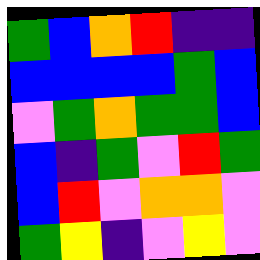[["green", "blue", "orange", "red", "indigo", "indigo"], ["blue", "blue", "blue", "blue", "green", "blue"], ["violet", "green", "orange", "green", "green", "blue"], ["blue", "indigo", "green", "violet", "red", "green"], ["blue", "red", "violet", "orange", "orange", "violet"], ["green", "yellow", "indigo", "violet", "yellow", "violet"]]